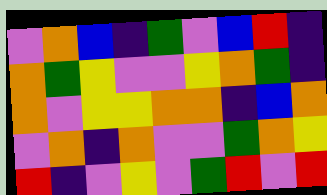[["violet", "orange", "blue", "indigo", "green", "violet", "blue", "red", "indigo"], ["orange", "green", "yellow", "violet", "violet", "yellow", "orange", "green", "indigo"], ["orange", "violet", "yellow", "yellow", "orange", "orange", "indigo", "blue", "orange"], ["violet", "orange", "indigo", "orange", "violet", "violet", "green", "orange", "yellow"], ["red", "indigo", "violet", "yellow", "violet", "green", "red", "violet", "red"]]